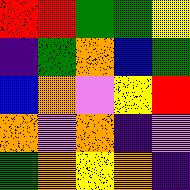[["red", "red", "green", "green", "yellow"], ["indigo", "green", "orange", "blue", "green"], ["blue", "orange", "violet", "yellow", "red"], ["orange", "violet", "orange", "indigo", "violet"], ["green", "orange", "yellow", "orange", "indigo"]]